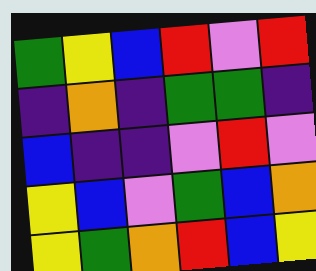[["green", "yellow", "blue", "red", "violet", "red"], ["indigo", "orange", "indigo", "green", "green", "indigo"], ["blue", "indigo", "indigo", "violet", "red", "violet"], ["yellow", "blue", "violet", "green", "blue", "orange"], ["yellow", "green", "orange", "red", "blue", "yellow"]]